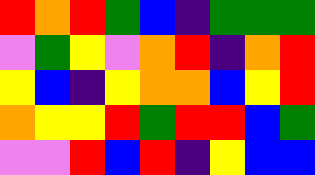[["red", "orange", "red", "green", "blue", "indigo", "green", "green", "green"], ["violet", "green", "yellow", "violet", "orange", "red", "indigo", "orange", "red"], ["yellow", "blue", "indigo", "yellow", "orange", "orange", "blue", "yellow", "red"], ["orange", "yellow", "yellow", "red", "green", "red", "red", "blue", "green"], ["violet", "violet", "red", "blue", "red", "indigo", "yellow", "blue", "blue"]]